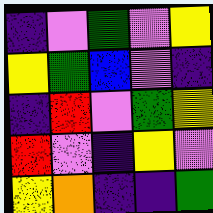[["indigo", "violet", "green", "violet", "yellow"], ["yellow", "green", "blue", "violet", "indigo"], ["indigo", "red", "violet", "green", "yellow"], ["red", "violet", "indigo", "yellow", "violet"], ["yellow", "orange", "indigo", "indigo", "green"]]